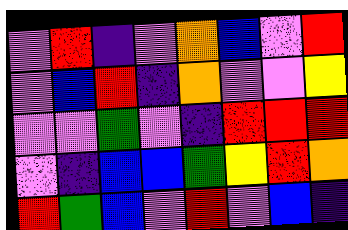[["violet", "red", "indigo", "violet", "orange", "blue", "violet", "red"], ["violet", "blue", "red", "indigo", "orange", "violet", "violet", "yellow"], ["violet", "violet", "green", "violet", "indigo", "red", "red", "red"], ["violet", "indigo", "blue", "blue", "green", "yellow", "red", "orange"], ["red", "green", "blue", "violet", "red", "violet", "blue", "indigo"]]